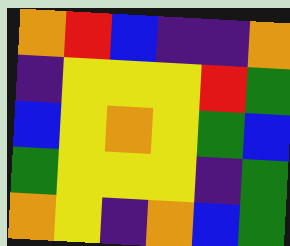[["orange", "red", "blue", "indigo", "indigo", "orange"], ["indigo", "yellow", "yellow", "yellow", "red", "green"], ["blue", "yellow", "orange", "yellow", "green", "blue"], ["green", "yellow", "yellow", "yellow", "indigo", "green"], ["orange", "yellow", "indigo", "orange", "blue", "green"]]